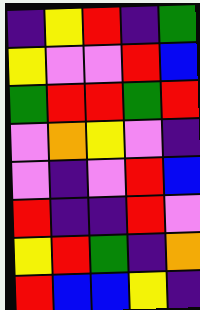[["indigo", "yellow", "red", "indigo", "green"], ["yellow", "violet", "violet", "red", "blue"], ["green", "red", "red", "green", "red"], ["violet", "orange", "yellow", "violet", "indigo"], ["violet", "indigo", "violet", "red", "blue"], ["red", "indigo", "indigo", "red", "violet"], ["yellow", "red", "green", "indigo", "orange"], ["red", "blue", "blue", "yellow", "indigo"]]